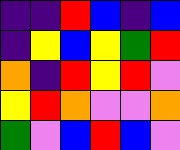[["indigo", "indigo", "red", "blue", "indigo", "blue"], ["indigo", "yellow", "blue", "yellow", "green", "red"], ["orange", "indigo", "red", "yellow", "red", "violet"], ["yellow", "red", "orange", "violet", "violet", "orange"], ["green", "violet", "blue", "red", "blue", "violet"]]